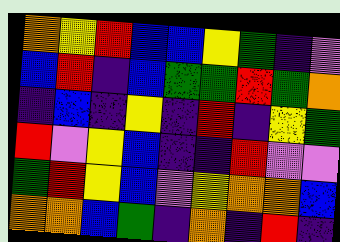[["orange", "yellow", "red", "blue", "blue", "yellow", "green", "indigo", "violet"], ["blue", "red", "indigo", "blue", "green", "green", "red", "green", "orange"], ["indigo", "blue", "indigo", "yellow", "indigo", "red", "indigo", "yellow", "green"], ["red", "violet", "yellow", "blue", "indigo", "indigo", "red", "violet", "violet"], ["green", "red", "yellow", "blue", "violet", "yellow", "orange", "orange", "blue"], ["orange", "orange", "blue", "green", "indigo", "orange", "indigo", "red", "indigo"]]